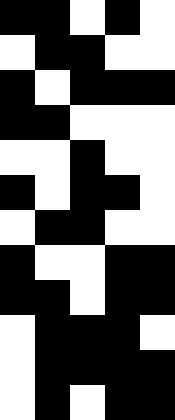[["black", "black", "white", "black", "white"], ["white", "black", "black", "white", "white"], ["black", "white", "black", "black", "black"], ["black", "black", "white", "white", "white"], ["white", "white", "black", "white", "white"], ["black", "white", "black", "black", "white"], ["white", "black", "black", "white", "white"], ["black", "white", "white", "black", "black"], ["black", "black", "white", "black", "black"], ["white", "black", "black", "black", "white"], ["white", "black", "black", "black", "black"], ["white", "black", "white", "black", "black"]]